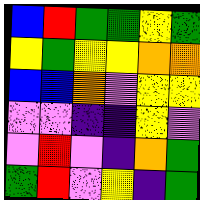[["blue", "red", "green", "green", "yellow", "green"], ["yellow", "green", "yellow", "yellow", "orange", "orange"], ["blue", "blue", "orange", "violet", "yellow", "yellow"], ["violet", "violet", "indigo", "indigo", "yellow", "violet"], ["violet", "red", "violet", "indigo", "orange", "green"], ["green", "red", "violet", "yellow", "indigo", "green"]]